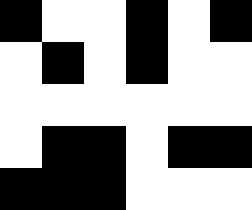[["black", "white", "white", "black", "white", "black"], ["white", "black", "white", "black", "white", "white"], ["white", "white", "white", "white", "white", "white"], ["white", "black", "black", "white", "black", "black"], ["black", "black", "black", "white", "white", "white"]]